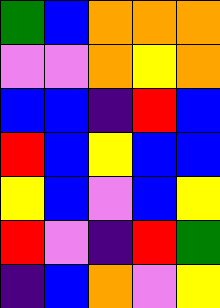[["green", "blue", "orange", "orange", "orange"], ["violet", "violet", "orange", "yellow", "orange"], ["blue", "blue", "indigo", "red", "blue"], ["red", "blue", "yellow", "blue", "blue"], ["yellow", "blue", "violet", "blue", "yellow"], ["red", "violet", "indigo", "red", "green"], ["indigo", "blue", "orange", "violet", "yellow"]]